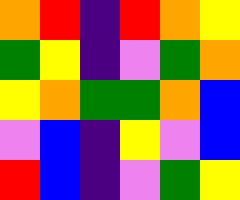[["orange", "red", "indigo", "red", "orange", "yellow"], ["green", "yellow", "indigo", "violet", "green", "orange"], ["yellow", "orange", "green", "green", "orange", "blue"], ["violet", "blue", "indigo", "yellow", "violet", "blue"], ["red", "blue", "indigo", "violet", "green", "yellow"]]